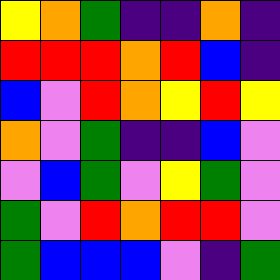[["yellow", "orange", "green", "indigo", "indigo", "orange", "indigo"], ["red", "red", "red", "orange", "red", "blue", "indigo"], ["blue", "violet", "red", "orange", "yellow", "red", "yellow"], ["orange", "violet", "green", "indigo", "indigo", "blue", "violet"], ["violet", "blue", "green", "violet", "yellow", "green", "violet"], ["green", "violet", "red", "orange", "red", "red", "violet"], ["green", "blue", "blue", "blue", "violet", "indigo", "green"]]